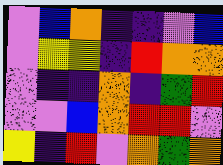[["violet", "blue", "orange", "indigo", "indigo", "violet", "blue"], ["violet", "yellow", "yellow", "indigo", "red", "orange", "orange"], ["violet", "indigo", "indigo", "orange", "indigo", "green", "red"], ["violet", "violet", "blue", "orange", "red", "red", "violet"], ["yellow", "indigo", "red", "violet", "orange", "green", "orange"]]